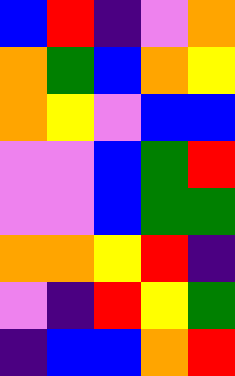[["blue", "red", "indigo", "violet", "orange"], ["orange", "green", "blue", "orange", "yellow"], ["orange", "yellow", "violet", "blue", "blue"], ["violet", "violet", "blue", "green", "red"], ["violet", "violet", "blue", "green", "green"], ["orange", "orange", "yellow", "red", "indigo"], ["violet", "indigo", "red", "yellow", "green"], ["indigo", "blue", "blue", "orange", "red"]]